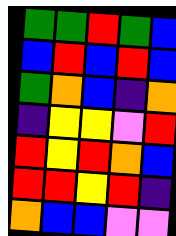[["green", "green", "red", "green", "blue"], ["blue", "red", "blue", "red", "blue"], ["green", "orange", "blue", "indigo", "orange"], ["indigo", "yellow", "yellow", "violet", "red"], ["red", "yellow", "red", "orange", "blue"], ["red", "red", "yellow", "red", "indigo"], ["orange", "blue", "blue", "violet", "violet"]]